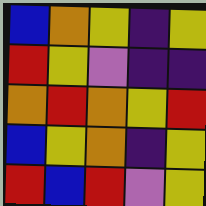[["blue", "orange", "yellow", "indigo", "yellow"], ["red", "yellow", "violet", "indigo", "indigo"], ["orange", "red", "orange", "yellow", "red"], ["blue", "yellow", "orange", "indigo", "yellow"], ["red", "blue", "red", "violet", "yellow"]]